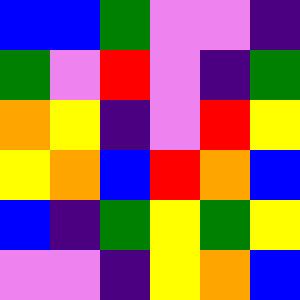[["blue", "blue", "green", "violet", "violet", "indigo"], ["green", "violet", "red", "violet", "indigo", "green"], ["orange", "yellow", "indigo", "violet", "red", "yellow"], ["yellow", "orange", "blue", "red", "orange", "blue"], ["blue", "indigo", "green", "yellow", "green", "yellow"], ["violet", "violet", "indigo", "yellow", "orange", "blue"]]